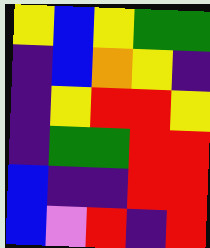[["yellow", "blue", "yellow", "green", "green"], ["indigo", "blue", "orange", "yellow", "indigo"], ["indigo", "yellow", "red", "red", "yellow"], ["indigo", "green", "green", "red", "red"], ["blue", "indigo", "indigo", "red", "red"], ["blue", "violet", "red", "indigo", "red"]]